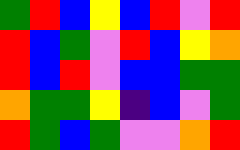[["green", "red", "blue", "yellow", "blue", "red", "violet", "red"], ["red", "blue", "green", "violet", "red", "blue", "yellow", "orange"], ["red", "blue", "red", "violet", "blue", "blue", "green", "green"], ["orange", "green", "green", "yellow", "indigo", "blue", "violet", "green"], ["red", "green", "blue", "green", "violet", "violet", "orange", "red"]]